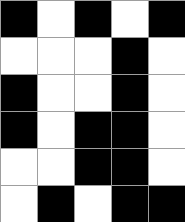[["black", "white", "black", "white", "black"], ["white", "white", "white", "black", "white"], ["black", "white", "white", "black", "white"], ["black", "white", "black", "black", "white"], ["white", "white", "black", "black", "white"], ["white", "black", "white", "black", "black"]]